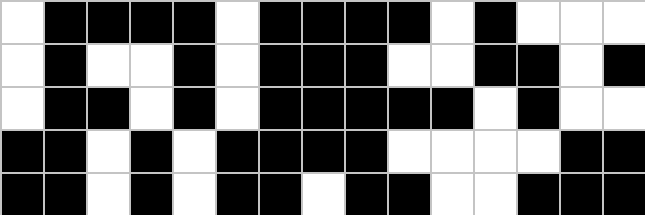[["white", "black", "black", "black", "black", "white", "black", "black", "black", "black", "white", "black", "white", "white", "white"], ["white", "black", "white", "white", "black", "white", "black", "black", "black", "white", "white", "black", "black", "white", "black"], ["white", "black", "black", "white", "black", "white", "black", "black", "black", "black", "black", "white", "black", "white", "white"], ["black", "black", "white", "black", "white", "black", "black", "black", "black", "white", "white", "white", "white", "black", "black"], ["black", "black", "white", "black", "white", "black", "black", "white", "black", "black", "white", "white", "black", "black", "black"]]